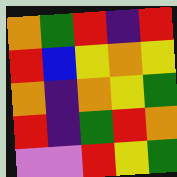[["orange", "green", "red", "indigo", "red"], ["red", "blue", "yellow", "orange", "yellow"], ["orange", "indigo", "orange", "yellow", "green"], ["red", "indigo", "green", "red", "orange"], ["violet", "violet", "red", "yellow", "green"]]